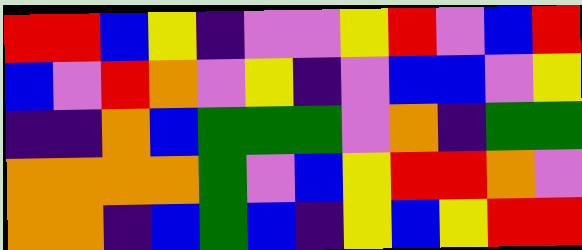[["red", "red", "blue", "yellow", "indigo", "violet", "violet", "yellow", "red", "violet", "blue", "red"], ["blue", "violet", "red", "orange", "violet", "yellow", "indigo", "violet", "blue", "blue", "violet", "yellow"], ["indigo", "indigo", "orange", "blue", "green", "green", "green", "violet", "orange", "indigo", "green", "green"], ["orange", "orange", "orange", "orange", "green", "violet", "blue", "yellow", "red", "red", "orange", "violet"], ["orange", "orange", "indigo", "blue", "green", "blue", "indigo", "yellow", "blue", "yellow", "red", "red"]]